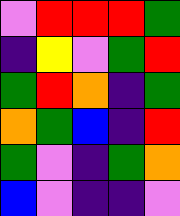[["violet", "red", "red", "red", "green"], ["indigo", "yellow", "violet", "green", "red"], ["green", "red", "orange", "indigo", "green"], ["orange", "green", "blue", "indigo", "red"], ["green", "violet", "indigo", "green", "orange"], ["blue", "violet", "indigo", "indigo", "violet"]]